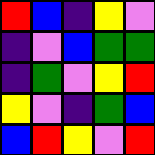[["red", "blue", "indigo", "yellow", "violet"], ["indigo", "violet", "blue", "green", "green"], ["indigo", "green", "violet", "yellow", "red"], ["yellow", "violet", "indigo", "green", "blue"], ["blue", "red", "yellow", "violet", "red"]]